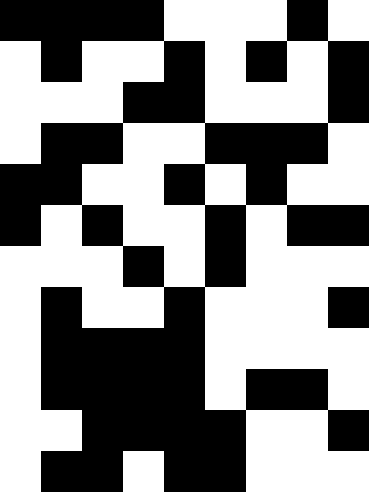[["black", "black", "black", "black", "white", "white", "white", "black", "white"], ["white", "black", "white", "white", "black", "white", "black", "white", "black"], ["white", "white", "white", "black", "black", "white", "white", "white", "black"], ["white", "black", "black", "white", "white", "black", "black", "black", "white"], ["black", "black", "white", "white", "black", "white", "black", "white", "white"], ["black", "white", "black", "white", "white", "black", "white", "black", "black"], ["white", "white", "white", "black", "white", "black", "white", "white", "white"], ["white", "black", "white", "white", "black", "white", "white", "white", "black"], ["white", "black", "black", "black", "black", "white", "white", "white", "white"], ["white", "black", "black", "black", "black", "white", "black", "black", "white"], ["white", "white", "black", "black", "black", "black", "white", "white", "black"], ["white", "black", "black", "white", "black", "black", "white", "white", "white"]]